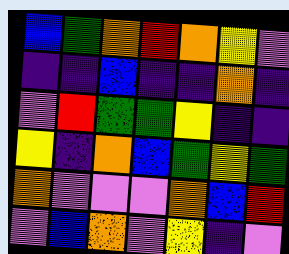[["blue", "green", "orange", "red", "orange", "yellow", "violet"], ["indigo", "indigo", "blue", "indigo", "indigo", "orange", "indigo"], ["violet", "red", "green", "green", "yellow", "indigo", "indigo"], ["yellow", "indigo", "orange", "blue", "green", "yellow", "green"], ["orange", "violet", "violet", "violet", "orange", "blue", "red"], ["violet", "blue", "orange", "violet", "yellow", "indigo", "violet"]]